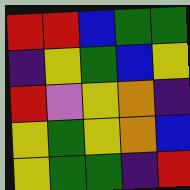[["red", "red", "blue", "green", "green"], ["indigo", "yellow", "green", "blue", "yellow"], ["red", "violet", "yellow", "orange", "indigo"], ["yellow", "green", "yellow", "orange", "blue"], ["yellow", "green", "green", "indigo", "red"]]